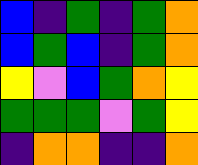[["blue", "indigo", "green", "indigo", "green", "orange"], ["blue", "green", "blue", "indigo", "green", "orange"], ["yellow", "violet", "blue", "green", "orange", "yellow"], ["green", "green", "green", "violet", "green", "yellow"], ["indigo", "orange", "orange", "indigo", "indigo", "orange"]]